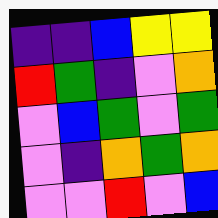[["indigo", "indigo", "blue", "yellow", "yellow"], ["red", "green", "indigo", "violet", "orange"], ["violet", "blue", "green", "violet", "green"], ["violet", "indigo", "orange", "green", "orange"], ["violet", "violet", "red", "violet", "blue"]]